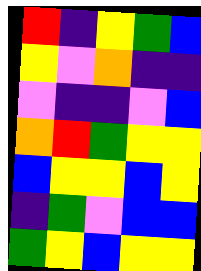[["red", "indigo", "yellow", "green", "blue"], ["yellow", "violet", "orange", "indigo", "indigo"], ["violet", "indigo", "indigo", "violet", "blue"], ["orange", "red", "green", "yellow", "yellow"], ["blue", "yellow", "yellow", "blue", "yellow"], ["indigo", "green", "violet", "blue", "blue"], ["green", "yellow", "blue", "yellow", "yellow"]]